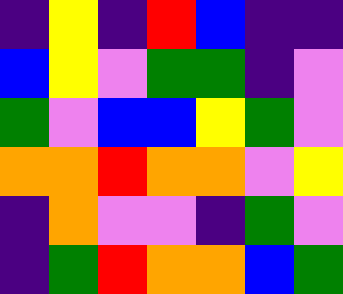[["indigo", "yellow", "indigo", "red", "blue", "indigo", "indigo"], ["blue", "yellow", "violet", "green", "green", "indigo", "violet"], ["green", "violet", "blue", "blue", "yellow", "green", "violet"], ["orange", "orange", "red", "orange", "orange", "violet", "yellow"], ["indigo", "orange", "violet", "violet", "indigo", "green", "violet"], ["indigo", "green", "red", "orange", "orange", "blue", "green"]]